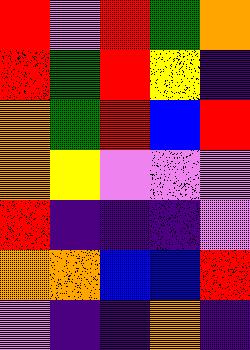[["red", "violet", "red", "green", "orange"], ["red", "green", "red", "yellow", "indigo"], ["orange", "green", "red", "blue", "red"], ["orange", "yellow", "violet", "violet", "violet"], ["red", "indigo", "indigo", "indigo", "violet"], ["orange", "orange", "blue", "blue", "red"], ["violet", "indigo", "indigo", "orange", "indigo"]]